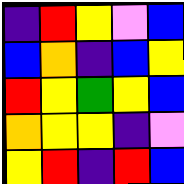[["indigo", "red", "yellow", "violet", "blue"], ["blue", "orange", "indigo", "blue", "yellow"], ["red", "yellow", "green", "yellow", "blue"], ["orange", "yellow", "yellow", "indigo", "violet"], ["yellow", "red", "indigo", "red", "blue"]]